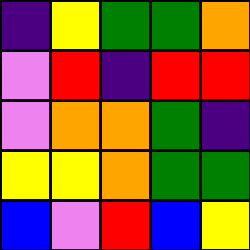[["indigo", "yellow", "green", "green", "orange"], ["violet", "red", "indigo", "red", "red"], ["violet", "orange", "orange", "green", "indigo"], ["yellow", "yellow", "orange", "green", "green"], ["blue", "violet", "red", "blue", "yellow"]]